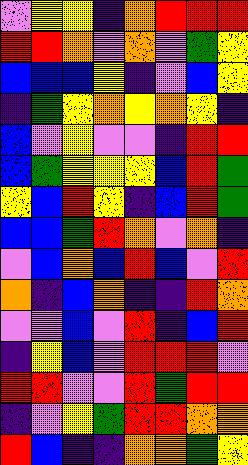[["violet", "yellow", "yellow", "indigo", "orange", "red", "red", "red"], ["red", "red", "orange", "violet", "orange", "violet", "green", "yellow"], ["blue", "blue", "blue", "yellow", "indigo", "violet", "blue", "yellow"], ["indigo", "green", "yellow", "orange", "yellow", "orange", "yellow", "indigo"], ["blue", "violet", "yellow", "violet", "violet", "indigo", "red", "red"], ["blue", "green", "yellow", "yellow", "yellow", "blue", "red", "green"], ["yellow", "blue", "red", "yellow", "indigo", "blue", "red", "green"], ["blue", "blue", "green", "red", "orange", "violet", "orange", "indigo"], ["violet", "blue", "orange", "blue", "red", "blue", "violet", "red"], ["orange", "indigo", "blue", "orange", "indigo", "indigo", "red", "orange"], ["violet", "violet", "blue", "violet", "red", "indigo", "blue", "red"], ["indigo", "yellow", "blue", "violet", "red", "red", "red", "violet"], ["red", "red", "violet", "violet", "red", "green", "red", "red"], ["indigo", "violet", "yellow", "green", "red", "red", "orange", "orange"], ["red", "blue", "indigo", "indigo", "orange", "orange", "green", "yellow"]]